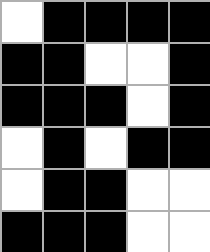[["white", "black", "black", "black", "black"], ["black", "black", "white", "white", "black"], ["black", "black", "black", "white", "black"], ["white", "black", "white", "black", "black"], ["white", "black", "black", "white", "white"], ["black", "black", "black", "white", "white"]]